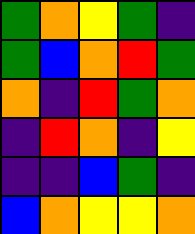[["green", "orange", "yellow", "green", "indigo"], ["green", "blue", "orange", "red", "green"], ["orange", "indigo", "red", "green", "orange"], ["indigo", "red", "orange", "indigo", "yellow"], ["indigo", "indigo", "blue", "green", "indigo"], ["blue", "orange", "yellow", "yellow", "orange"]]